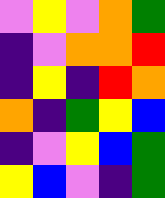[["violet", "yellow", "violet", "orange", "green"], ["indigo", "violet", "orange", "orange", "red"], ["indigo", "yellow", "indigo", "red", "orange"], ["orange", "indigo", "green", "yellow", "blue"], ["indigo", "violet", "yellow", "blue", "green"], ["yellow", "blue", "violet", "indigo", "green"]]